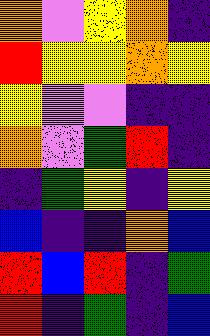[["orange", "violet", "yellow", "orange", "indigo"], ["red", "yellow", "yellow", "orange", "yellow"], ["yellow", "violet", "violet", "indigo", "indigo"], ["orange", "violet", "green", "red", "indigo"], ["indigo", "green", "yellow", "indigo", "yellow"], ["blue", "indigo", "indigo", "orange", "blue"], ["red", "blue", "red", "indigo", "green"], ["red", "indigo", "green", "indigo", "blue"]]